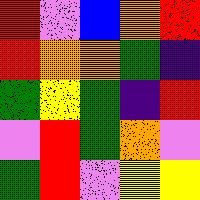[["red", "violet", "blue", "orange", "red"], ["red", "orange", "orange", "green", "indigo"], ["green", "yellow", "green", "indigo", "red"], ["violet", "red", "green", "orange", "violet"], ["green", "red", "violet", "yellow", "yellow"]]